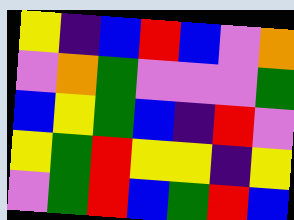[["yellow", "indigo", "blue", "red", "blue", "violet", "orange"], ["violet", "orange", "green", "violet", "violet", "violet", "green"], ["blue", "yellow", "green", "blue", "indigo", "red", "violet"], ["yellow", "green", "red", "yellow", "yellow", "indigo", "yellow"], ["violet", "green", "red", "blue", "green", "red", "blue"]]